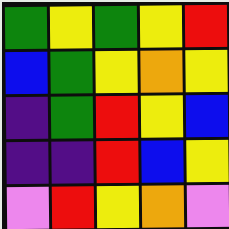[["green", "yellow", "green", "yellow", "red"], ["blue", "green", "yellow", "orange", "yellow"], ["indigo", "green", "red", "yellow", "blue"], ["indigo", "indigo", "red", "blue", "yellow"], ["violet", "red", "yellow", "orange", "violet"]]